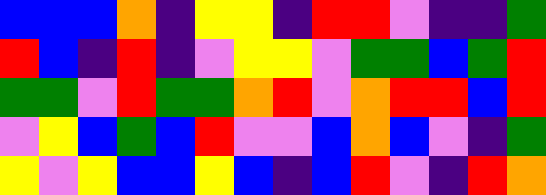[["blue", "blue", "blue", "orange", "indigo", "yellow", "yellow", "indigo", "red", "red", "violet", "indigo", "indigo", "green"], ["red", "blue", "indigo", "red", "indigo", "violet", "yellow", "yellow", "violet", "green", "green", "blue", "green", "red"], ["green", "green", "violet", "red", "green", "green", "orange", "red", "violet", "orange", "red", "red", "blue", "red"], ["violet", "yellow", "blue", "green", "blue", "red", "violet", "violet", "blue", "orange", "blue", "violet", "indigo", "green"], ["yellow", "violet", "yellow", "blue", "blue", "yellow", "blue", "indigo", "blue", "red", "violet", "indigo", "red", "orange"]]